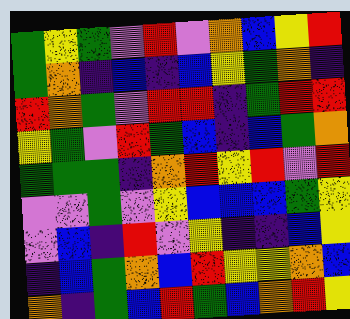[["green", "yellow", "green", "violet", "red", "violet", "orange", "blue", "yellow", "red"], ["green", "orange", "indigo", "blue", "indigo", "blue", "yellow", "green", "orange", "indigo"], ["red", "orange", "green", "violet", "red", "red", "indigo", "green", "red", "red"], ["yellow", "green", "violet", "red", "green", "blue", "indigo", "blue", "green", "orange"], ["green", "green", "green", "indigo", "orange", "red", "yellow", "red", "violet", "red"], ["violet", "violet", "green", "violet", "yellow", "blue", "blue", "blue", "green", "yellow"], ["violet", "blue", "indigo", "red", "violet", "yellow", "indigo", "indigo", "blue", "yellow"], ["indigo", "blue", "green", "orange", "blue", "red", "yellow", "yellow", "orange", "blue"], ["orange", "indigo", "green", "blue", "red", "green", "blue", "orange", "red", "yellow"]]